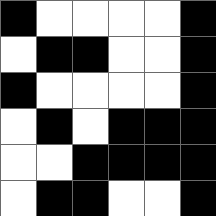[["black", "white", "white", "white", "white", "black"], ["white", "black", "black", "white", "white", "black"], ["black", "white", "white", "white", "white", "black"], ["white", "black", "white", "black", "black", "black"], ["white", "white", "black", "black", "black", "black"], ["white", "black", "black", "white", "white", "black"]]